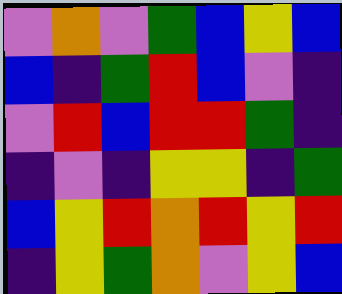[["violet", "orange", "violet", "green", "blue", "yellow", "blue"], ["blue", "indigo", "green", "red", "blue", "violet", "indigo"], ["violet", "red", "blue", "red", "red", "green", "indigo"], ["indigo", "violet", "indigo", "yellow", "yellow", "indigo", "green"], ["blue", "yellow", "red", "orange", "red", "yellow", "red"], ["indigo", "yellow", "green", "orange", "violet", "yellow", "blue"]]